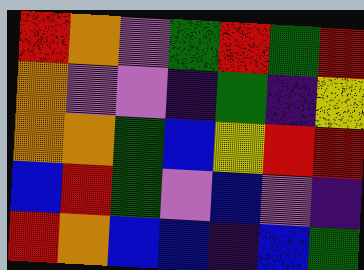[["red", "orange", "violet", "green", "red", "green", "red"], ["orange", "violet", "violet", "indigo", "green", "indigo", "yellow"], ["orange", "orange", "green", "blue", "yellow", "red", "red"], ["blue", "red", "green", "violet", "blue", "violet", "indigo"], ["red", "orange", "blue", "blue", "indigo", "blue", "green"]]